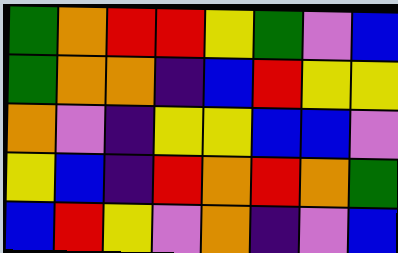[["green", "orange", "red", "red", "yellow", "green", "violet", "blue"], ["green", "orange", "orange", "indigo", "blue", "red", "yellow", "yellow"], ["orange", "violet", "indigo", "yellow", "yellow", "blue", "blue", "violet"], ["yellow", "blue", "indigo", "red", "orange", "red", "orange", "green"], ["blue", "red", "yellow", "violet", "orange", "indigo", "violet", "blue"]]